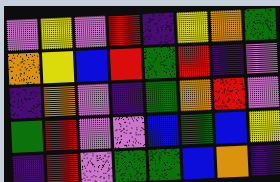[["violet", "yellow", "violet", "red", "indigo", "yellow", "orange", "green"], ["orange", "yellow", "blue", "red", "green", "red", "indigo", "violet"], ["indigo", "orange", "violet", "indigo", "green", "orange", "red", "violet"], ["green", "red", "violet", "violet", "blue", "green", "blue", "yellow"], ["indigo", "red", "violet", "green", "green", "blue", "orange", "indigo"]]